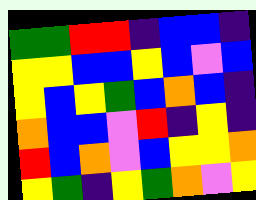[["green", "green", "red", "red", "indigo", "blue", "blue", "indigo"], ["yellow", "yellow", "blue", "blue", "yellow", "blue", "violet", "blue"], ["yellow", "blue", "yellow", "green", "blue", "orange", "blue", "indigo"], ["orange", "blue", "blue", "violet", "red", "indigo", "yellow", "indigo"], ["red", "blue", "orange", "violet", "blue", "yellow", "yellow", "orange"], ["yellow", "green", "indigo", "yellow", "green", "orange", "violet", "yellow"]]